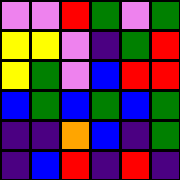[["violet", "violet", "red", "green", "violet", "green"], ["yellow", "yellow", "violet", "indigo", "green", "red"], ["yellow", "green", "violet", "blue", "red", "red"], ["blue", "green", "blue", "green", "blue", "green"], ["indigo", "indigo", "orange", "blue", "indigo", "green"], ["indigo", "blue", "red", "indigo", "red", "indigo"]]